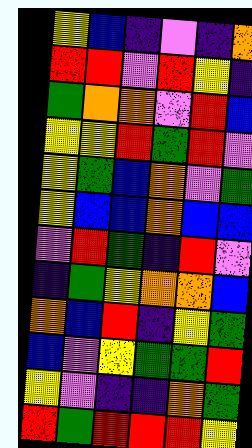[["yellow", "blue", "indigo", "violet", "indigo", "orange"], ["red", "red", "violet", "red", "yellow", "indigo"], ["green", "orange", "orange", "violet", "red", "blue"], ["yellow", "yellow", "red", "green", "red", "violet"], ["yellow", "green", "blue", "orange", "violet", "green"], ["yellow", "blue", "blue", "orange", "blue", "blue"], ["violet", "red", "green", "indigo", "red", "violet"], ["indigo", "green", "yellow", "orange", "orange", "blue"], ["orange", "blue", "red", "indigo", "yellow", "green"], ["blue", "violet", "yellow", "green", "green", "red"], ["yellow", "violet", "indigo", "indigo", "orange", "green"], ["red", "green", "red", "red", "red", "yellow"]]